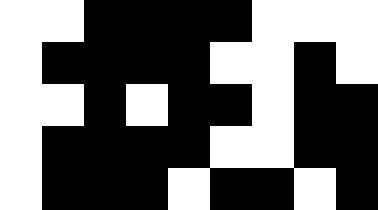[["white", "white", "black", "black", "black", "black", "white", "white", "white"], ["white", "black", "black", "black", "black", "white", "white", "black", "white"], ["white", "white", "black", "white", "black", "black", "white", "black", "black"], ["white", "black", "black", "black", "black", "white", "white", "black", "black"], ["white", "black", "black", "black", "white", "black", "black", "white", "black"]]